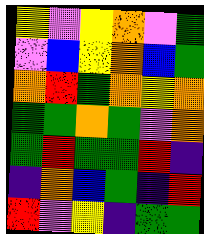[["yellow", "violet", "yellow", "orange", "violet", "green"], ["violet", "blue", "yellow", "orange", "blue", "green"], ["orange", "red", "green", "orange", "yellow", "orange"], ["green", "green", "orange", "green", "violet", "orange"], ["green", "red", "green", "green", "red", "indigo"], ["indigo", "orange", "blue", "green", "indigo", "red"], ["red", "violet", "yellow", "indigo", "green", "green"]]